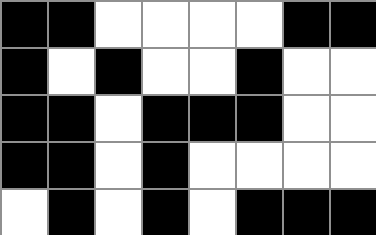[["black", "black", "white", "white", "white", "white", "black", "black"], ["black", "white", "black", "white", "white", "black", "white", "white"], ["black", "black", "white", "black", "black", "black", "white", "white"], ["black", "black", "white", "black", "white", "white", "white", "white"], ["white", "black", "white", "black", "white", "black", "black", "black"]]